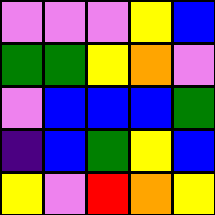[["violet", "violet", "violet", "yellow", "blue"], ["green", "green", "yellow", "orange", "violet"], ["violet", "blue", "blue", "blue", "green"], ["indigo", "blue", "green", "yellow", "blue"], ["yellow", "violet", "red", "orange", "yellow"]]